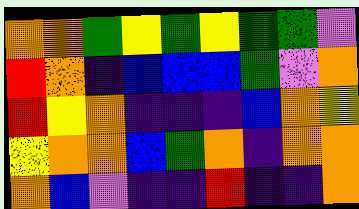[["orange", "orange", "green", "yellow", "green", "yellow", "green", "green", "violet"], ["red", "orange", "indigo", "blue", "blue", "blue", "green", "violet", "orange"], ["red", "yellow", "orange", "indigo", "indigo", "indigo", "blue", "orange", "yellow"], ["yellow", "orange", "orange", "blue", "green", "orange", "indigo", "orange", "orange"], ["orange", "blue", "violet", "indigo", "indigo", "red", "indigo", "indigo", "orange"]]